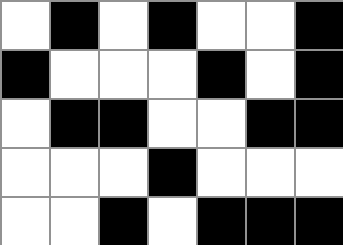[["white", "black", "white", "black", "white", "white", "black"], ["black", "white", "white", "white", "black", "white", "black"], ["white", "black", "black", "white", "white", "black", "black"], ["white", "white", "white", "black", "white", "white", "white"], ["white", "white", "black", "white", "black", "black", "black"]]